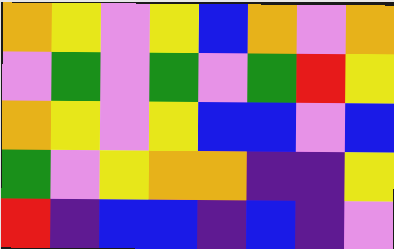[["orange", "yellow", "violet", "yellow", "blue", "orange", "violet", "orange"], ["violet", "green", "violet", "green", "violet", "green", "red", "yellow"], ["orange", "yellow", "violet", "yellow", "blue", "blue", "violet", "blue"], ["green", "violet", "yellow", "orange", "orange", "indigo", "indigo", "yellow"], ["red", "indigo", "blue", "blue", "indigo", "blue", "indigo", "violet"]]